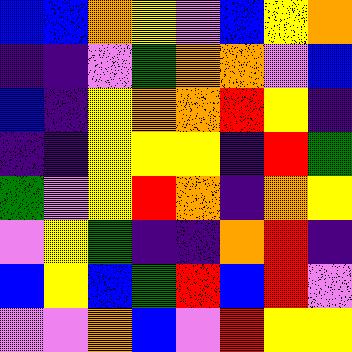[["blue", "blue", "orange", "yellow", "violet", "blue", "yellow", "orange"], ["indigo", "indigo", "violet", "green", "orange", "orange", "violet", "blue"], ["blue", "indigo", "yellow", "orange", "orange", "red", "yellow", "indigo"], ["indigo", "indigo", "yellow", "yellow", "yellow", "indigo", "red", "green"], ["green", "violet", "yellow", "red", "orange", "indigo", "orange", "yellow"], ["violet", "yellow", "green", "indigo", "indigo", "orange", "red", "indigo"], ["blue", "yellow", "blue", "green", "red", "blue", "red", "violet"], ["violet", "violet", "orange", "blue", "violet", "red", "yellow", "yellow"]]